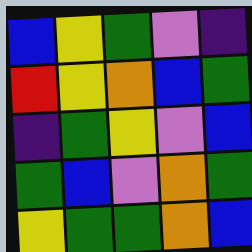[["blue", "yellow", "green", "violet", "indigo"], ["red", "yellow", "orange", "blue", "green"], ["indigo", "green", "yellow", "violet", "blue"], ["green", "blue", "violet", "orange", "green"], ["yellow", "green", "green", "orange", "blue"]]